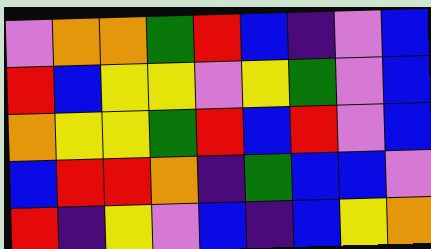[["violet", "orange", "orange", "green", "red", "blue", "indigo", "violet", "blue"], ["red", "blue", "yellow", "yellow", "violet", "yellow", "green", "violet", "blue"], ["orange", "yellow", "yellow", "green", "red", "blue", "red", "violet", "blue"], ["blue", "red", "red", "orange", "indigo", "green", "blue", "blue", "violet"], ["red", "indigo", "yellow", "violet", "blue", "indigo", "blue", "yellow", "orange"]]